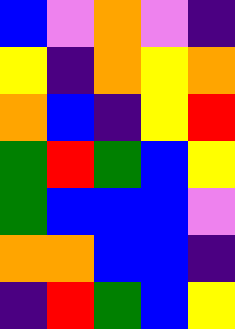[["blue", "violet", "orange", "violet", "indigo"], ["yellow", "indigo", "orange", "yellow", "orange"], ["orange", "blue", "indigo", "yellow", "red"], ["green", "red", "green", "blue", "yellow"], ["green", "blue", "blue", "blue", "violet"], ["orange", "orange", "blue", "blue", "indigo"], ["indigo", "red", "green", "blue", "yellow"]]